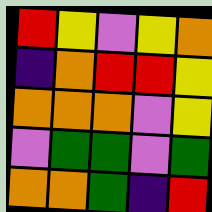[["red", "yellow", "violet", "yellow", "orange"], ["indigo", "orange", "red", "red", "yellow"], ["orange", "orange", "orange", "violet", "yellow"], ["violet", "green", "green", "violet", "green"], ["orange", "orange", "green", "indigo", "red"]]